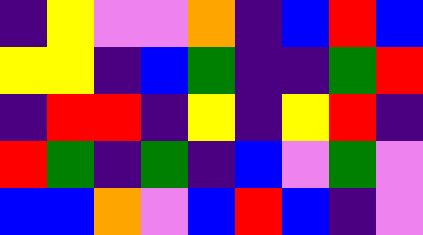[["indigo", "yellow", "violet", "violet", "orange", "indigo", "blue", "red", "blue"], ["yellow", "yellow", "indigo", "blue", "green", "indigo", "indigo", "green", "red"], ["indigo", "red", "red", "indigo", "yellow", "indigo", "yellow", "red", "indigo"], ["red", "green", "indigo", "green", "indigo", "blue", "violet", "green", "violet"], ["blue", "blue", "orange", "violet", "blue", "red", "blue", "indigo", "violet"]]